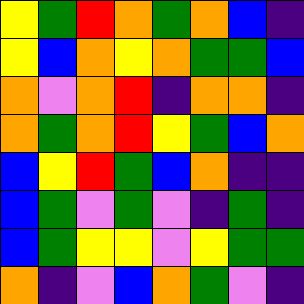[["yellow", "green", "red", "orange", "green", "orange", "blue", "indigo"], ["yellow", "blue", "orange", "yellow", "orange", "green", "green", "blue"], ["orange", "violet", "orange", "red", "indigo", "orange", "orange", "indigo"], ["orange", "green", "orange", "red", "yellow", "green", "blue", "orange"], ["blue", "yellow", "red", "green", "blue", "orange", "indigo", "indigo"], ["blue", "green", "violet", "green", "violet", "indigo", "green", "indigo"], ["blue", "green", "yellow", "yellow", "violet", "yellow", "green", "green"], ["orange", "indigo", "violet", "blue", "orange", "green", "violet", "indigo"]]